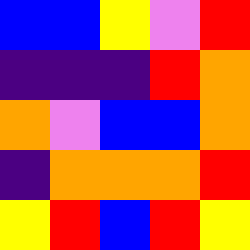[["blue", "blue", "yellow", "violet", "red"], ["indigo", "indigo", "indigo", "red", "orange"], ["orange", "violet", "blue", "blue", "orange"], ["indigo", "orange", "orange", "orange", "red"], ["yellow", "red", "blue", "red", "yellow"]]